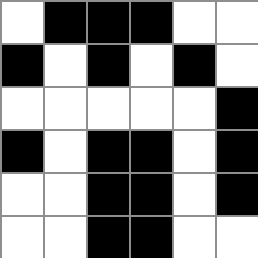[["white", "black", "black", "black", "white", "white"], ["black", "white", "black", "white", "black", "white"], ["white", "white", "white", "white", "white", "black"], ["black", "white", "black", "black", "white", "black"], ["white", "white", "black", "black", "white", "black"], ["white", "white", "black", "black", "white", "white"]]